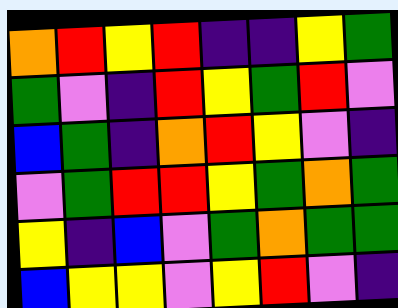[["orange", "red", "yellow", "red", "indigo", "indigo", "yellow", "green"], ["green", "violet", "indigo", "red", "yellow", "green", "red", "violet"], ["blue", "green", "indigo", "orange", "red", "yellow", "violet", "indigo"], ["violet", "green", "red", "red", "yellow", "green", "orange", "green"], ["yellow", "indigo", "blue", "violet", "green", "orange", "green", "green"], ["blue", "yellow", "yellow", "violet", "yellow", "red", "violet", "indigo"]]